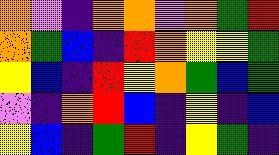[["orange", "violet", "indigo", "orange", "orange", "violet", "orange", "green", "red"], ["orange", "green", "blue", "indigo", "red", "orange", "yellow", "yellow", "green"], ["yellow", "blue", "indigo", "red", "yellow", "orange", "green", "blue", "green"], ["violet", "indigo", "orange", "red", "blue", "indigo", "yellow", "indigo", "blue"], ["yellow", "blue", "indigo", "green", "red", "indigo", "yellow", "green", "indigo"]]